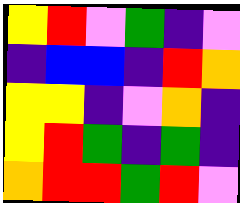[["yellow", "red", "violet", "green", "indigo", "violet"], ["indigo", "blue", "blue", "indigo", "red", "orange"], ["yellow", "yellow", "indigo", "violet", "orange", "indigo"], ["yellow", "red", "green", "indigo", "green", "indigo"], ["orange", "red", "red", "green", "red", "violet"]]